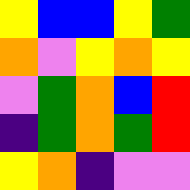[["yellow", "blue", "blue", "yellow", "green"], ["orange", "violet", "yellow", "orange", "yellow"], ["violet", "green", "orange", "blue", "red"], ["indigo", "green", "orange", "green", "red"], ["yellow", "orange", "indigo", "violet", "violet"]]